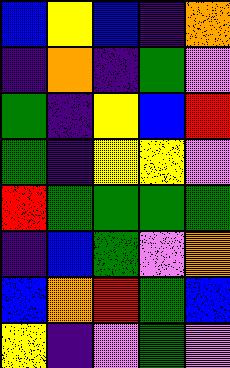[["blue", "yellow", "blue", "indigo", "orange"], ["indigo", "orange", "indigo", "green", "violet"], ["green", "indigo", "yellow", "blue", "red"], ["green", "indigo", "yellow", "yellow", "violet"], ["red", "green", "green", "green", "green"], ["indigo", "blue", "green", "violet", "orange"], ["blue", "orange", "red", "green", "blue"], ["yellow", "indigo", "violet", "green", "violet"]]